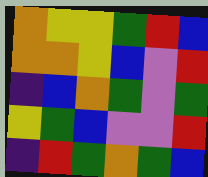[["orange", "yellow", "yellow", "green", "red", "blue"], ["orange", "orange", "yellow", "blue", "violet", "red"], ["indigo", "blue", "orange", "green", "violet", "green"], ["yellow", "green", "blue", "violet", "violet", "red"], ["indigo", "red", "green", "orange", "green", "blue"]]